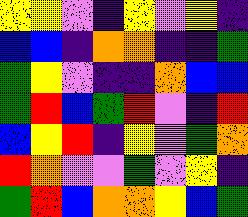[["yellow", "yellow", "violet", "indigo", "yellow", "violet", "yellow", "indigo"], ["blue", "blue", "indigo", "orange", "orange", "indigo", "indigo", "green"], ["green", "yellow", "violet", "indigo", "indigo", "orange", "blue", "blue"], ["green", "red", "blue", "green", "red", "violet", "indigo", "red"], ["blue", "yellow", "red", "indigo", "yellow", "violet", "green", "orange"], ["red", "orange", "violet", "violet", "green", "violet", "yellow", "indigo"], ["green", "red", "blue", "orange", "orange", "yellow", "blue", "green"]]